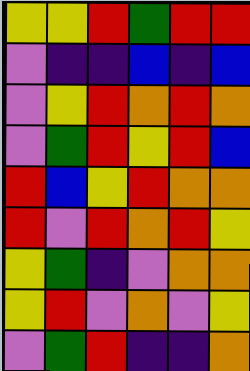[["yellow", "yellow", "red", "green", "red", "red"], ["violet", "indigo", "indigo", "blue", "indigo", "blue"], ["violet", "yellow", "red", "orange", "red", "orange"], ["violet", "green", "red", "yellow", "red", "blue"], ["red", "blue", "yellow", "red", "orange", "orange"], ["red", "violet", "red", "orange", "red", "yellow"], ["yellow", "green", "indigo", "violet", "orange", "orange"], ["yellow", "red", "violet", "orange", "violet", "yellow"], ["violet", "green", "red", "indigo", "indigo", "orange"]]